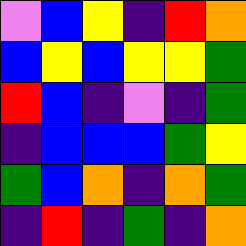[["violet", "blue", "yellow", "indigo", "red", "orange"], ["blue", "yellow", "blue", "yellow", "yellow", "green"], ["red", "blue", "indigo", "violet", "indigo", "green"], ["indigo", "blue", "blue", "blue", "green", "yellow"], ["green", "blue", "orange", "indigo", "orange", "green"], ["indigo", "red", "indigo", "green", "indigo", "orange"]]